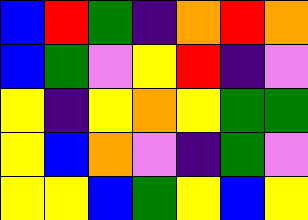[["blue", "red", "green", "indigo", "orange", "red", "orange"], ["blue", "green", "violet", "yellow", "red", "indigo", "violet"], ["yellow", "indigo", "yellow", "orange", "yellow", "green", "green"], ["yellow", "blue", "orange", "violet", "indigo", "green", "violet"], ["yellow", "yellow", "blue", "green", "yellow", "blue", "yellow"]]